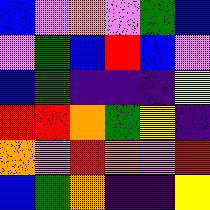[["blue", "violet", "orange", "violet", "green", "blue"], ["violet", "green", "blue", "red", "blue", "violet"], ["blue", "green", "indigo", "indigo", "indigo", "yellow"], ["red", "red", "orange", "green", "yellow", "indigo"], ["orange", "violet", "red", "orange", "violet", "red"], ["blue", "green", "orange", "indigo", "indigo", "yellow"]]